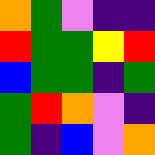[["orange", "green", "violet", "indigo", "indigo"], ["red", "green", "green", "yellow", "red"], ["blue", "green", "green", "indigo", "green"], ["green", "red", "orange", "violet", "indigo"], ["green", "indigo", "blue", "violet", "orange"]]